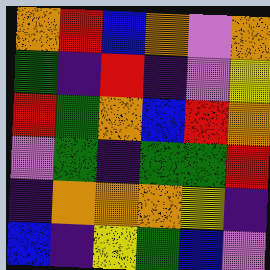[["orange", "red", "blue", "orange", "violet", "orange"], ["green", "indigo", "red", "indigo", "violet", "yellow"], ["red", "green", "orange", "blue", "red", "orange"], ["violet", "green", "indigo", "green", "green", "red"], ["indigo", "orange", "orange", "orange", "yellow", "indigo"], ["blue", "indigo", "yellow", "green", "blue", "violet"]]